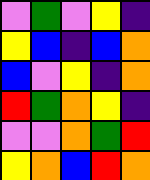[["violet", "green", "violet", "yellow", "indigo"], ["yellow", "blue", "indigo", "blue", "orange"], ["blue", "violet", "yellow", "indigo", "orange"], ["red", "green", "orange", "yellow", "indigo"], ["violet", "violet", "orange", "green", "red"], ["yellow", "orange", "blue", "red", "orange"]]